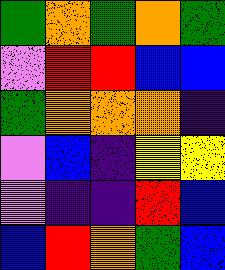[["green", "orange", "green", "orange", "green"], ["violet", "red", "red", "blue", "blue"], ["green", "orange", "orange", "orange", "indigo"], ["violet", "blue", "indigo", "yellow", "yellow"], ["violet", "indigo", "indigo", "red", "blue"], ["blue", "red", "orange", "green", "blue"]]